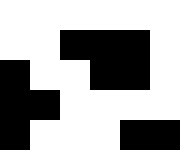[["white", "white", "white", "white", "white", "white"], ["white", "white", "black", "black", "black", "white"], ["black", "white", "white", "black", "black", "white"], ["black", "black", "white", "white", "white", "white"], ["black", "white", "white", "white", "black", "black"]]